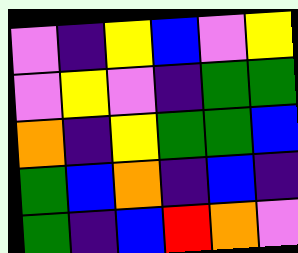[["violet", "indigo", "yellow", "blue", "violet", "yellow"], ["violet", "yellow", "violet", "indigo", "green", "green"], ["orange", "indigo", "yellow", "green", "green", "blue"], ["green", "blue", "orange", "indigo", "blue", "indigo"], ["green", "indigo", "blue", "red", "orange", "violet"]]